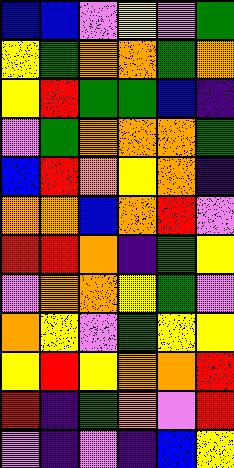[["blue", "blue", "violet", "yellow", "violet", "green"], ["yellow", "green", "orange", "orange", "green", "orange"], ["yellow", "red", "green", "green", "blue", "indigo"], ["violet", "green", "orange", "orange", "orange", "green"], ["blue", "red", "orange", "yellow", "orange", "indigo"], ["orange", "orange", "blue", "orange", "red", "violet"], ["red", "red", "orange", "indigo", "green", "yellow"], ["violet", "orange", "orange", "yellow", "green", "violet"], ["orange", "yellow", "violet", "green", "yellow", "yellow"], ["yellow", "red", "yellow", "orange", "orange", "red"], ["red", "indigo", "green", "orange", "violet", "red"], ["violet", "indigo", "violet", "indigo", "blue", "yellow"]]